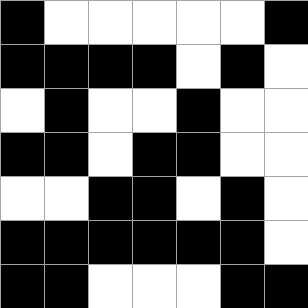[["black", "white", "white", "white", "white", "white", "black"], ["black", "black", "black", "black", "white", "black", "white"], ["white", "black", "white", "white", "black", "white", "white"], ["black", "black", "white", "black", "black", "white", "white"], ["white", "white", "black", "black", "white", "black", "white"], ["black", "black", "black", "black", "black", "black", "white"], ["black", "black", "white", "white", "white", "black", "black"]]